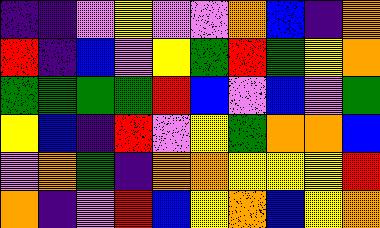[["indigo", "indigo", "violet", "yellow", "violet", "violet", "orange", "blue", "indigo", "orange"], ["red", "indigo", "blue", "violet", "yellow", "green", "red", "green", "yellow", "orange"], ["green", "green", "green", "green", "red", "blue", "violet", "blue", "violet", "green"], ["yellow", "blue", "indigo", "red", "violet", "yellow", "green", "orange", "orange", "blue"], ["violet", "orange", "green", "indigo", "orange", "orange", "yellow", "yellow", "yellow", "red"], ["orange", "indigo", "violet", "red", "blue", "yellow", "orange", "blue", "yellow", "orange"]]